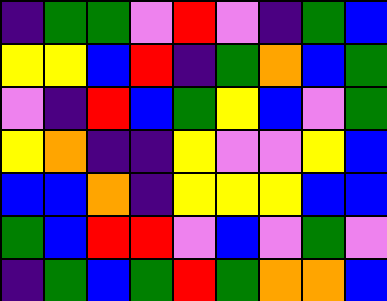[["indigo", "green", "green", "violet", "red", "violet", "indigo", "green", "blue"], ["yellow", "yellow", "blue", "red", "indigo", "green", "orange", "blue", "green"], ["violet", "indigo", "red", "blue", "green", "yellow", "blue", "violet", "green"], ["yellow", "orange", "indigo", "indigo", "yellow", "violet", "violet", "yellow", "blue"], ["blue", "blue", "orange", "indigo", "yellow", "yellow", "yellow", "blue", "blue"], ["green", "blue", "red", "red", "violet", "blue", "violet", "green", "violet"], ["indigo", "green", "blue", "green", "red", "green", "orange", "orange", "blue"]]